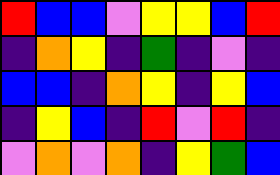[["red", "blue", "blue", "violet", "yellow", "yellow", "blue", "red"], ["indigo", "orange", "yellow", "indigo", "green", "indigo", "violet", "indigo"], ["blue", "blue", "indigo", "orange", "yellow", "indigo", "yellow", "blue"], ["indigo", "yellow", "blue", "indigo", "red", "violet", "red", "indigo"], ["violet", "orange", "violet", "orange", "indigo", "yellow", "green", "blue"]]